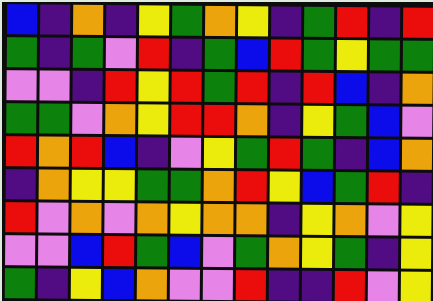[["blue", "indigo", "orange", "indigo", "yellow", "green", "orange", "yellow", "indigo", "green", "red", "indigo", "red"], ["green", "indigo", "green", "violet", "red", "indigo", "green", "blue", "red", "green", "yellow", "green", "green"], ["violet", "violet", "indigo", "red", "yellow", "red", "green", "red", "indigo", "red", "blue", "indigo", "orange"], ["green", "green", "violet", "orange", "yellow", "red", "red", "orange", "indigo", "yellow", "green", "blue", "violet"], ["red", "orange", "red", "blue", "indigo", "violet", "yellow", "green", "red", "green", "indigo", "blue", "orange"], ["indigo", "orange", "yellow", "yellow", "green", "green", "orange", "red", "yellow", "blue", "green", "red", "indigo"], ["red", "violet", "orange", "violet", "orange", "yellow", "orange", "orange", "indigo", "yellow", "orange", "violet", "yellow"], ["violet", "violet", "blue", "red", "green", "blue", "violet", "green", "orange", "yellow", "green", "indigo", "yellow"], ["green", "indigo", "yellow", "blue", "orange", "violet", "violet", "red", "indigo", "indigo", "red", "violet", "yellow"]]